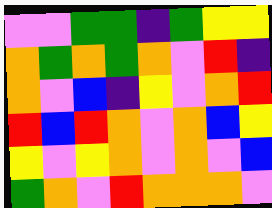[["violet", "violet", "green", "green", "indigo", "green", "yellow", "yellow"], ["orange", "green", "orange", "green", "orange", "violet", "red", "indigo"], ["orange", "violet", "blue", "indigo", "yellow", "violet", "orange", "red"], ["red", "blue", "red", "orange", "violet", "orange", "blue", "yellow"], ["yellow", "violet", "yellow", "orange", "violet", "orange", "violet", "blue"], ["green", "orange", "violet", "red", "orange", "orange", "orange", "violet"]]